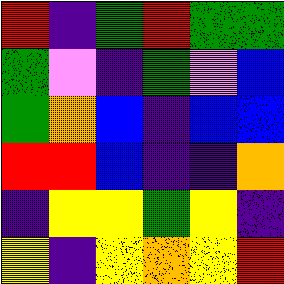[["red", "indigo", "green", "red", "green", "green"], ["green", "violet", "indigo", "green", "violet", "blue"], ["green", "orange", "blue", "indigo", "blue", "blue"], ["red", "red", "blue", "indigo", "indigo", "orange"], ["indigo", "yellow", "yellow", "green", "yellow", "indigo"], ["yellow", "indigo", "yellow", "orange", "yellow", "red"]]